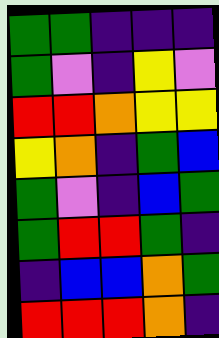[["green", "green", "indigo", "indigo", "indigo"], ["green", "violet", "indigo", "yellow", "violet"], ["red", "red", "orange", "yellow", "yellow"], ["yellow", "orange", "indigo", "green", "blue"], ["green", "violet", "indigo", "blue", "green"], ["green", "red", "red", "green", "indigo"], ["indigo", "blue", "blue", "orange", "green"], ["red", "red", "red", "orange", "indigo"]]